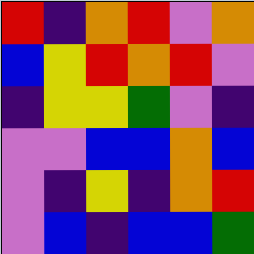[["red", "indigo", "orange", "red", "violet", "orange"], ["blue", "yellow", "red", "orange", "red", "violet"], ["indigo", "yellow", "yellow", "green", "violet", "indigo"], ["violet", "violet", "blue", "blue", "orange", "blue"], ["violet", "indigo", "yellow", "indigo", "orange", "red"], ["violet", "blue", "indigo", "blue", "blue", "green"]]